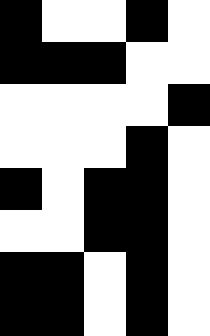[["black", "white", "white", "black", "white"], ["black", "black", "black", "white", "white"], ["white", "white", "white", "white", "black"], ["white", "white", "white", "black", "white"], ["black", "white", "black", "black", "white"], ["white", "white", "black", "black", "white"], ["black", "black", "white", "black", "white"], ["black", "black", "white", "black", "white"]]